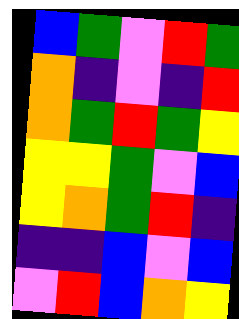[["blue", "green", "violet", "red", "green"], ["orange", "indigo", "violet", "indigo", "red"], ["orange", "green", "red", "green", "yellow"], ["yellow", "yellow", "green", "violet", "blue"], ["yellow", "orange", "green", "red", "indigo"], ["indigo", "indigo", "blue", "violet", "blue"], ["violet", "red", "blue", "orange", "yellow"]]